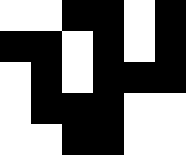[["white", "white", "black", "black", "white", "black"], ["black", "black", "white", "black", "white", "black"], ["white", "black", "white", "black", "black", "black"], ["white", "black", "black", "black", "white", "white"], ["white", "white", "black", "black", "white", "white"]]